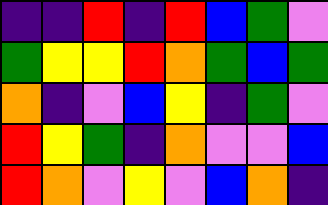[["indigo", "indigo", "red", "indigo", "red", "blue", "green", "violet"], ["green", "yellow", "yellow", "red", "orange", "green", "blue", "green"], ["orange", "indigo", "violet", "blue", "yellow", "indigo", "green", "violet"], ["red", "yellow", "green", "indigo", "orange", "violet", "violet", "blue"], ["red", "orange", "violet", "yellow", "violet", "blue", "orange", "indigo"]]